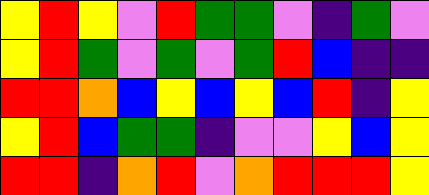[["yellow", "red", "yellow", "violet", "red", "green", "green", "violet", "indigo", "green", "violet"], ["yellow", "red", "green", "violet", "green", "violet", "green", "red", "blue", "indigo", "indigo"], ["red", "red", "orange", "blue", "yellow", "blue", "yellow", "blue", "red", "indigo", "yellow"], ["yellow", "red", "blue", "green", "green", "indigo", "violet", "violet", "yellow", "blue", "yellow"], ["red", "red", "indigo", "orange", "red", "violet", "orange", "red", "red", "red", "yellow"]]